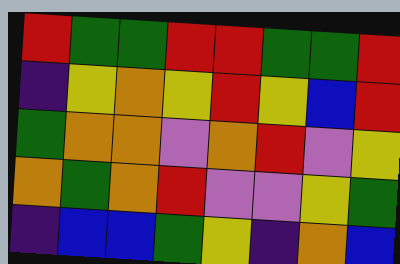[["red", "green", "green", "red", "red", "green", "green", "red"], ["indigo", "yellow", "orange", "yellow", "red", "yellow", "blue", "red"], ["green", "orange", "orange", "violet", "orange", "red", "violet", "yellow"], ["orange", "green", "orange", "red", "violet", "violet", "yellow", "green"], ["indigo", "blue", "blue", "green", "yellow", "indigo", "orange", "blue"]]